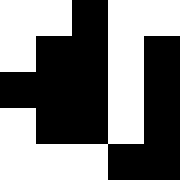[["white", "white", "black", "white", "white"], ["white", "black", "black", "white", "black"], ["black", "black", "black", "white", "black"], ["white", "black", "black", "white", "black"], ["white", "white", "white", "black", "black"]]